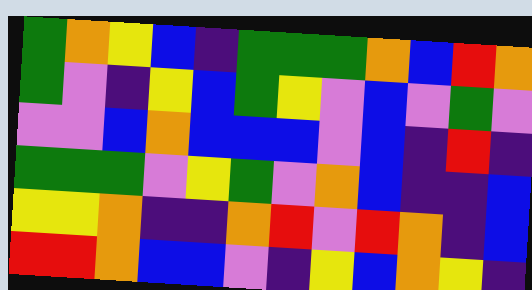[["green", "orange", "yellow", "blue", "indigo", "green", "green", "green", "orange", "blue", "red", "orange"], ["green", "violet", "indigo", "yellow", "blue", "green", "yellow", "violet", "blue", "violet", "green", "violet"], ["violet", "violet", "blue", "orange", "blue", "blue", "blue", "violet", "blue", "indigo", "red", "indigo"], ["green", "green", "green", "violet", "yellow", "green", "violet", "orange", "blue", "indigo", "indigo", "blue"], ["yellow", "yellow", "orange", "indigo", "indigo", "orange", "red", "violet", "red", "orange", "indigo", "blue"], ["red", "red", "orange", "blue", "blue", "violet", "indigo", "yellow", "blue", "orange", "yellow", "indigo"]]